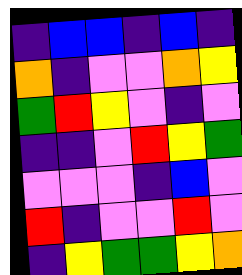[["indigo", "blue", "blue", "indigo", "blue", "indigo"], ["orange", "indigo", "violet", "violet", "orange", "yellow"], ["green", "red", "yellow", "violet", "indigo", "violet"], ["indigo", "indigo", "violet", "red", "yellow", "green"], ["violet", "violet", "violet", "indigo", "blue", "violet"], ["red", "indigo", "violet", "violet", "red", "violet"], ["indigo", "yellow", "green", "green", "yellow", "orange"]]